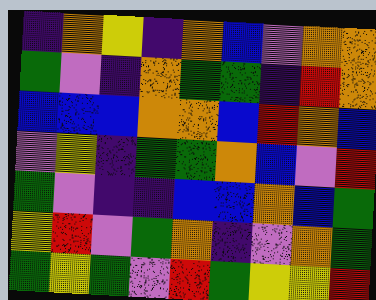[["indigo", "orange", "yellow", "indigo", "orange", "blue", "violet", "orange", "orange"], ["green", "violet", "indigo", "orange", "green", "green", "indigo", "red", "orange"], ["blue", "blue", "blue", "orange", "orange", "blue", "red", "orange", "blue"], ["violet", "yellow", "indigo", "green", "green", "orange", "blue", "violet", "red"], ["green", "violet", "indigo", "indigo", "blue", "blue", "orange", "blue", "green"], ["yellow", "red", "violet", "green", "orange", "indigo", "violet", "orange", "green"], ["green", "yellow", "green", "violet", "red", "green", "yellow", "yellow", "red"]]